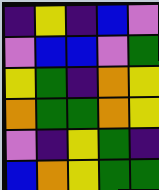[["indigo", "yellow", "indigo", "blue", "violet"], ["violet", "blue", "blue", "violet", "green"], ["yellow", "green", "indigo", "orange", "yellow"], ["orange", "green", "green", "orange", "yellow"], ["violet", "indigo", "yellow", "green", "indigo"], ["blue", "orange", "yellow", "green", "green"]]